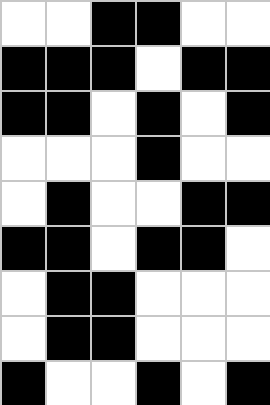[["white", "white", "black", "black", "white", "white"], ["black", "black", "black", "white", "black", "black"], ["black", "black", "white", "black", "white", "black"], ["white", "white", "white", "black", "white", "white"], ["white", "black", "white", "white", "black", "black"], ["black", "black", "white", "black", "black", "white"], ["white", "black", "black", "white", "white", "white"], ["white", "black", "black", "white", "white", "white"], ["black", "white", "white", "black", "white", "black"]]